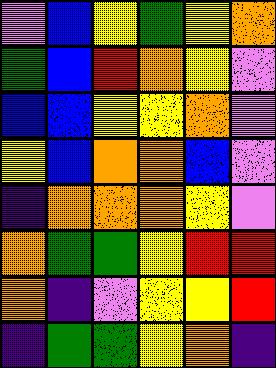[["violet", "blue", "yellow", "green", "yellow", "orange"], ["green", "blue", "red", "orange", "yellow", "violet"], ["blue", "blue", "yellow", "yellow", "orange", "violet"], ["yellow", "blue", "orange", "orange", "blue", "violet"], ["indigo", "orange", "orange", "orange", "yellow", "violet"], ["orange", "green", "green", "yellow", "red", "red"], ["orange", "indigo", "violet", "yellow", "yellow", "red"], ["indigo", "green", "green", "yellow", "orange", "indigo"]]